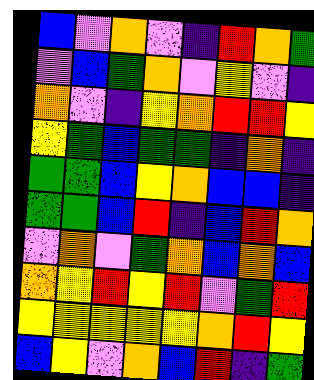[["blue", "violet", "orange", "violet", "indigo", "red", "orange", "green"], ["violet", "blue", "green", "orange", "violet", "yellow", "violet", "indigo"], ["orange", "violet", "indigo", "yellow", "orange", "red", "red", "yellow"], ["yellow", "green", "blue", "green", "green", "indigo", "orange", "indigo"], ["green", "green", "blue", "yellow", "orange", "blue", "blue", "indigo"], ["green", "green", "blue", "red", "indigo", "blue", "red", "orange"], ["violet", "orange", "violet", "green", "orange", "blue", "orange", "blue"], ["orange", "yellow", "red", "yellow", "red", "violet", "green", "red"], ["yellow", "yellow", "yellow", "yellow", "yellow", "orange", "red", "yellow"], ["blue", "yellow", "violet", "orange", "blue", "red", "indigo", "green"]]